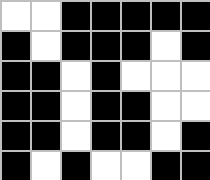[["white", "white", "black", "black", "black", "black", "black"], ["black", "white", "black", "black", "black", "white", "black"], ["black", "black", "white", "black", "white", "white", "white"], ["black", "black", "white", "black", "black", "white", "white"], ["black", "black", "white", "black", "black", "white", "black"], ["black", "white", "black", "white", "white", "black", "black"]]